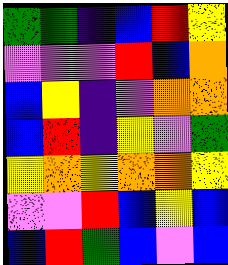[["green", "green", "indigo", "blue", "red", "yellow"], ["violet", "violet", "violet", "red", "blue", "orange"], ["blue", "yellow", "indigo", "violet", "orange", "orange"], ["blue", "red", "indigo", "yellow", "violet", "green"], ["yellow", "orange", "yellow", "orange", "orange", "yellow"], ["violet", "violet", "red", "blue", "yellow", "blue"], ["blue", "red", "green", "blue", "violet", "blue"]]